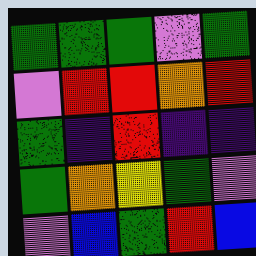[["green", "green", "green", "violet", "green"], ["violet", "red", "red", "orange", "red"], ["green", "indigo", "red", "indigo", "indigo"], ["green", "orange", "yellow", "green", "violet"], ["violet", "blue", "green", "red", "blue"]]